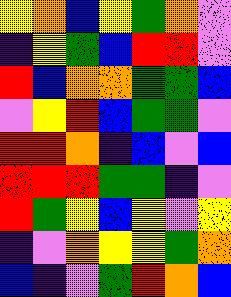[["yellow", "orange", "blue", "yellow", "green", "orange", "violet"], ["indigo", "yellow", "green", "blue", "red", "red", "violet"], ["red", "blue", "orange", "orange", "green", "green", "blue"], ["violet", "yellow", "red", "blue", "green", "green", "violet"], ["red", "red", "orange", "indigo", "blue", "violet", "blue"], ["red", "red", "red", "green", "green", "indigo", "violet"], ["red", "green", "yellow", "blue", "yellow", "violet", "yellow"], ["indigo", "violet", "orange", "yellow", "yellow", "green", "orange"], ["blue", "indigo", "violet", "green", "red", "orange", "blue"]]